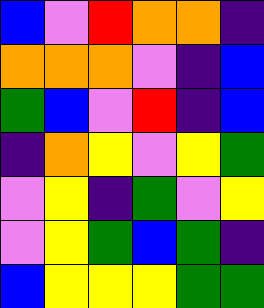[["blue", "violet", "red", "orange", "orange", "indigo"], ["orange", "orange", "orange", "violet", "indigo", "blue"], ["green", "blue", "violet", "red", "indigo", "blue"], ["indigo", "orange", "yellow", "violet", "yellow", "green"], ["violet", "yellow", "indigo", "green", "violet", "yellow"], ["violet", "yellow", "green", "blue", "green", "indigo"], ["blue", "yellow", "yellow", "yellow", "green", "green"]]